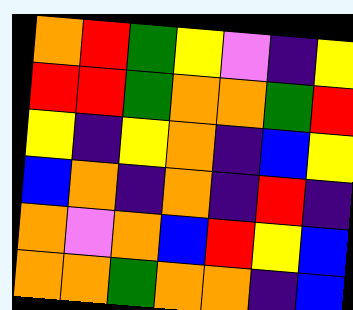[["orange", "red", "green", "yellow", "violet", "indigo", "yellow"], ["red", "red", "green", "orange", "orange", "green", "red"], ["yellow", "indigo", "yellow", "orange", "indigo", "blue", "yellow"], ["blue", "orange", "indigo", "orange", "indigo", "red", "indigo"], ["orange", "violet", "orange", "blue", "red", "yellow", "blue"], ["orange", "orange", "green", "orange", "orange", "indigo", "blue"]]